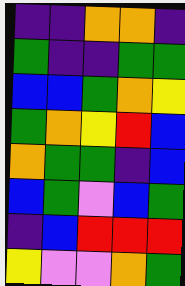[["indigo", "indigo", "orange", "orange", "indigo"], ["green", "indigo", "indigo", "green", "green"], ["blue", "blue", "green", "orange", "yellow"], ["green", "orange", "yellow", "red", "blue"], ["orange", "green", "green", "indigo", "blue"], ["blue", "green", "violet", "blue", "green"], ["indigo", "blue", "red", "red", "red"], ["yellow", "violet", "violet", "orange", "green"]]